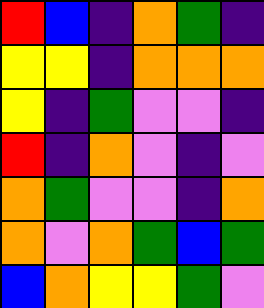[["red", "blue", "indigo", "orange", "green", "indigo"], ["yellow", "yellow", "indigo", "orange", "orange", "orange"], ["yellow", "indigo", "green", "violet", "violet", "indigo"], ["red", "indigo", "orange", "violet", "indigo", "violet"], ["orange", "green", "violet", "violet", "indigo", "orange"], ["orange", "violet", "orange", "green", "blue", "green"], ["blue", "orange", "yellow", "yellow", "green", "violet"]]